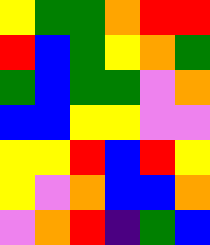[["yellow", "green", "green", "orange", "red", "red"], ["red", "blue", "green", "yellow", "orange", "green"], ["green", "blue", "green", "green", "violet", "orange"], ["blue", "blue", "yellow", "yellow", "violet", "violet"], ["yellow", "yellow", "red", "blue", "red", "yellow"], ["yellow", "violet", "orange", "blue", "blue", "orange"], ["violet", "orange", "red", "indigo", "green", "blue"]]